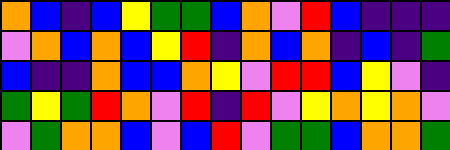[["orange", "blue", "indigo", "blue", "yellow", "green", "green", "blue", "orange", "violet", "red", "blue", "indigo", "indigo", "indigo"], ["violet", "orange", "blue", "orange", "blue", "yellow", "red", "indigo", "orange", "blue", "orange", "indigo", "blue", "indigo", "green"], ["blue", "indigo", "indigo", "orange", "blue", "blue", "orange", "yellow", "violet", "red", "red", "blue", "yellow", "violet", "indigo"], ["green", "yellow", "green", "red", "orange", "violet", "red", "indigo", "red", "violet", "yellow", "orange", "yellow", "orange", "violet"], ["violet", "green", "orange", "orange", "blue", "violet", "blue", "red", "violet", "green", "green", "blue", "orange", "orange", "green"]]